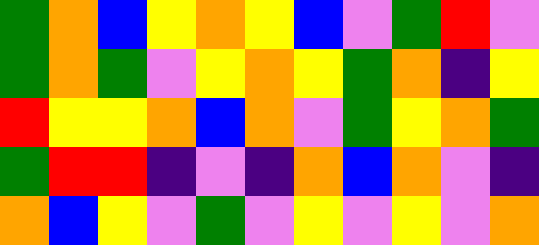[["green", "orange", "blue", "yellow", "orange", "yellow", "blue", "violet", "green", "red", "violet"], ["green", "orange", "green", "violet", "yellow", "orange", "yellow", "green", "orange", "indigo", "yellow"], ["red", "yellow", "yellow", "orange", "blue", "orange", "violet", "green", "yellow", "orange", "green"], ["green", "red", "red", "indigo", "violet", "indigo", "orange", "blue", "orange", "violet", "indigo"], ["orange", "blue", "yellow", "violet", "green", "violet", "yellow", "violet", "yellow", "violet", "orange"]]